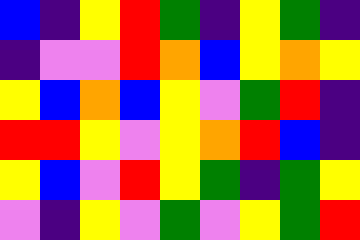[["blue", "indigo", "yellow", "red", "green", "indigo", "yellow", "green", "indigo"], ["indigo", "violet", "violet", "red", "orange", "blue", "yellow", "orange", "yellow"], ["yellow", "blue", "orange", "blue", "yellow", "violet", "green", "red", "indigo"], ["red", "red", "yellow", "violet", "yellow", "orange", "red", "blue", "indigo"], ["yellow", "blue", "violet", "red", "yellow", "green", "indigo", "green", "yellow"], ["violet", "indigo", "yellow", "violet", "green", "violet", "yellow", "green", "red"]]